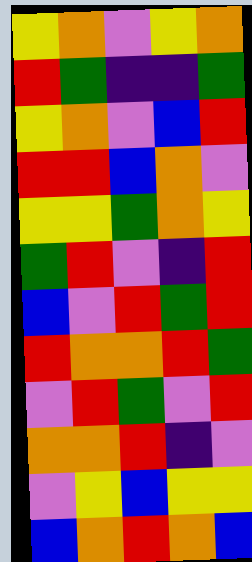[["yellow", "orange", "violet", "yellow", "orange"], ["red", "green", "indigo", "indigo", "green"], ["yellow", "orange", "violet", "blue", "red"], ["red", "red", "blue", "orange", "violet"], ["yellow", "yellow", "green", "orange", "yellow"], ["green", "red", "violet", "indigo", "red"], ["blue", "violet", "red", "green", "red"], ["red", "orange", "orange", "red", "green"], ["violet", "red", "green", "violet", "red"], ["orange", "orange", "red", "indigo", "violet"], ["violet", "yellow", "blue", "yellow", "yellow"], ["blue", "orange", "red", "orange", "blue"]]